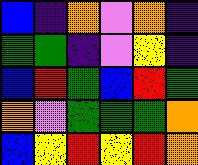[["blue", "indigo", "orange", "violet", "orange", "indigo"], ["green", "green", "indigo", "violet", "yellow", "indigo"], ["blue", "red", "green", "blue", "red", "green"], ["orange", "violet", "green", "green", "green", "orange"], ["blue", "yellow", "red", "yellow", "red", "orange"]]